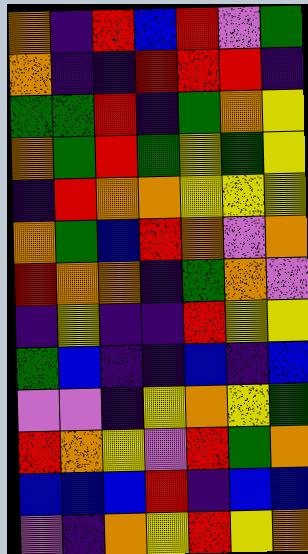[["orange", "indigo", "red", "blue", "red", "violet", "green"], ["orange", "indigo", "indigo", "red", "red", "red", "indigo"], ["green", "green", "red", "indigo", "green", "orange", "yellow"], ["orange", "green", "red", "green", "yellow", "green", "yellow"], ["indigo", "red", "orange", "orange", "yellow", "yellow", "yellow"], ["orange", "green", "blue", "red", "orange", "violet", "orange"], ["red", "orange", "orange", "indigo", "green", "orange", "violet"], ["indigo", "yellow", "indigo", "indigo", "red", "yellow", "yellow"], ["green", "blue", "indigo", "indigo", "blue", "indigo", "blue"], ["violet", "violet", "indigo", "yellow", "orange", "yellow", "green"], ["red", "orange", "yellow", "violet", "red", "green", "orange"], ["blue", "blue", "blue", "red", "indigo", "blue", "blue"], ["violet", "indigo", "orange", "yellow", "red", "yellow", "orange"]]